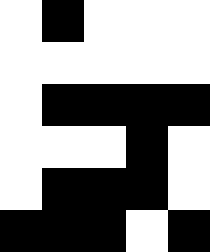[["white", "black", "white", "white", "white"], ["white", "white", "white", "white", "white"], ["white", "black", "black", "black", "black"], ["white", "white", "white", "black", "white"], ["white", "black", "black", "black", "white"], ["black", "black", "black", "white", "black"]]